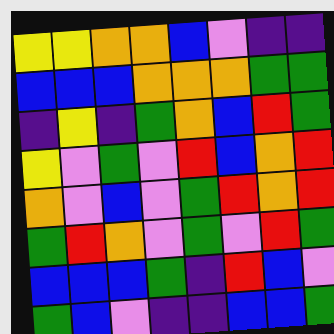[["yellow", "yellow", "orange", "orange", "blue", "violet", "indigo", "indigo"], ["blue", "blue", "blue", "orange", "orange", "orange", "green", "green"], ["indigo", "yellow", "indigo", "green", "orange", "blue", "red", "green"], ["yellow", "violet", "green", "violet", "red", "blue", "orange", "red"], ["orange", "violet", "blue", "violet", "green", "red", "orange", "red"], ["green", "red", "orange", "violet", "green", "violet", "red", "green"], ["blue", "blue", "blue", "green", "indigo", "red", "blue", "violet"], ["green", "blue", "violet", "indigo", "indigo", "blue", "blue", "green"]]